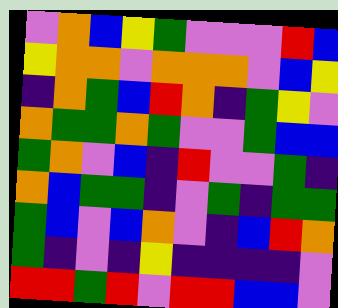[["violet", "orange", "blue", "yellow", "green", "violet", "violet", "violet", "red", "blue"], ["yellow", "orange", "orange", "violet", "orange", "orange", "orange", "violet", "blue", "yellow"], ["indigo", "orange", "green", "blue", "red", "orange", "indigo", "green", "yellow", "violet"], ["orange", "green", "green", "orange", "green", "violet", "violet", "green", "blue", "blue"], ["green", "orange", "violet", "blue", "indigo", "red", "violet", "violet", "green", "indigo"], ["orange", "blue", "green", "green", "indigo", "violet", "green", "indigo", "green", "green"], ["green", "blue", "violet", "blue", "orange", "violet", "indigo", "blue", "red", "orange"], ["green", "indigo", "violet", "indigo", "yellow", "indigo", "indigo", "indigo", "indigo", "violet"], ["red", "red", "green", "red", "violet", "red", "red", "blue", "blue", "violet"]]